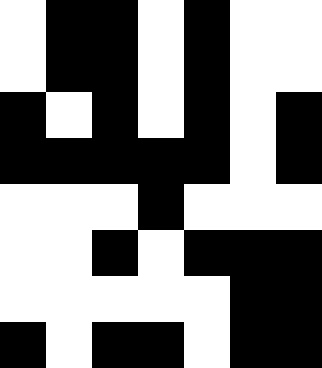[["white", "black", "black", "white", "black", "white", "white"], ["white", "black", "black", "white", "black", "white", "white"], ["black", "white", "black", "white", "black", "white", "black"], ["black", "black", "black", "black", "black", "white", "black"], ["white", "white", "white", "black", "white", "white", "white"], ["white", "white", "black", "white", "black", "black", "black"], ["white", "white", "white", "white", "white", "black", "black"], ["black", "white", "black", "black", "white", "black", "black"]]